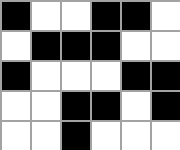[["black", "white", "white", "black", "black", "white"], ["white", "black", "black", "black", "white", "white"], ["black", "white", "white", "white", "black", "black"], ["white", "white", "black", "black", "white", "black"], ["white", "white", "black", "white", "white", "white"]]